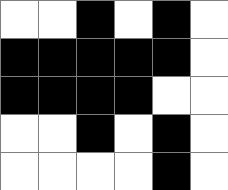[["white", "white", "black", "white", "black", "white"], ["black", "black", "black", "black", "black", "white"], ["black", "black", "black", "black", "white", "white"], ["white", "white", "black", "white", "black", "white"], ["white", "white", "white", "white", "black", "white"]]